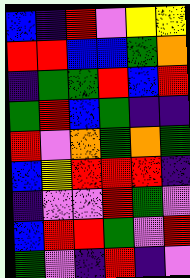[["blue", "indigo", "red", "violet", "yellow", "yellow"], ["red", "red", "blue", "blue", "green", "orange"], ["indigo", "green", "green", "red", "blue", "red"], ["green", "red", "blue", "green", "indigo", "indigo"], ["red", "violet", "orange", "green", "orange", "green"], ["blue", "yellow", "red", "red", "red", "indigo"], ["indigo", "violet", "violet", "red", "green", "violet"], ["blue", "red", "red", "green", "violet", "red"], ["green", "violet", "indigo", "red", "indigo", "violet"]]